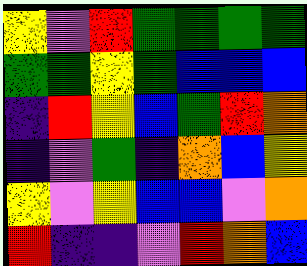[["yellow", "violet", "red", "green", "green", "green", "green"], ["green", "green", "yellow", "green", "blue", "blue", "blue"], ["indigo", "red", "yellow", "blue", "green", "red", "orange"], ["indigo", "violet", "green", "indigo", "orange", "blue", "yellow"], ["yellow", "violet", "yellow", "blue", "blue", "violet", "orange"], ["red", "indigo", "indigo", "violet", "red", "orange", "blue"]]